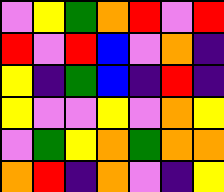[["violet", "yellow", "green", "orange", "red", "violet", "red"], ["red", "violet", "red", "blue", "violet", "orange", "indigo"], ["yellow", "indigo", "green", "blue", "indigo", "red", "indigo"], ["yellow", "violet", "violet", "yellow", "violet", "orange", "yellow"], ["violet", "green", "yellow", "orange", "green", "orange", "orange"], ["orange", "red", "indigo", "orange", "violet", "indigo", "yellow"]]